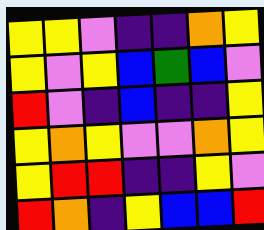[["yellow", "yellow", "violet", "indigo", "indigo", "orange", "yellow"], ["yellow", "violet", "yellow", "blue", "green", "blue", "violet"], ["red", "violet", "indigo", "blue", "indigo", "indigo", "yellow"], ["yellow", "orange", "yellow", "violet", "violet", "orange", "yellow"], ["yellow", "red", "red", "indigo", "indigo", "yellow", "violet"], ["red", "orange", "indigo", "yellow", "blue", "blue", "red"]]